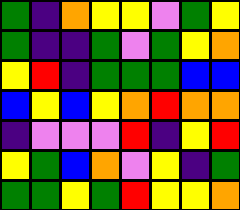[["green", "indigo", "orange", "yellow", "yellow", "violet", "green", "yellow"], ["green", "indigo", "indigo", "green", "violet", "green", "yellow", "orange"], ["yellow", "red", "indigo", "green", "green", "green", "blue", "blue"], ["blue", "yellow", "blue", "yellow", "orange", "red", "orange", "orange"], ["indigo", "violet", "violet", "violet", "red", "indigo", "yellow", "red"], ["yellow", "green", "blue", "orange", "violet", "yellow", "indigo", "green"], ["green", "green", "yellow", "green", "red", "yellow", "yellow", "orange"]]